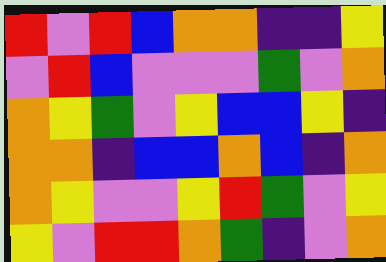[["red", "violet", "red", "blue", "orange", "orange", "indigo", "indigo", "yellow"], ["violet", "red", "blue", "violet", "violet", "violet", "green", "violet", "orange"], ["orange", "yellow", "green", "violet", "yellow", "blue", "blue", "yellow", "indigo"], ["orange", "orange", "indigo", "blue", "blue", "orange", "blue", "indigo", "orange"], ["orange", "yellow", "violet", "violet", "yellow", "red", "green", "violet", "yellow"], ["yellow", "violet", "red", "red", "orange", "green", "indigo", "violet", "orange"]]